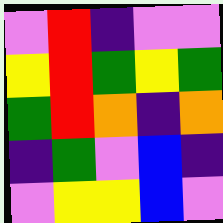[["violet", "red", "indigo", "violet", "violet"], ["yellow", "red", "green", "yellow", "green"], ["green", "red", "orange", "indigo", "orange"], ["indigo", "green", "violet", "blue", "indigo"], ["violet", "yellow", "yellow", "blue", "violet"]]